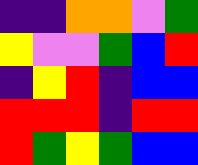[["indigo", "indigo", "orange", "orange", "violet", "green"], ["yellow", "violet", "violet", "green", "blue", "red"], ["indigo", "yellow", "red", "indigo", "blue", "blue"], ["red", "red", "red", "indigo", "red", "red"], ["red", "green", "yellow", "green", "blue", "blue"]]